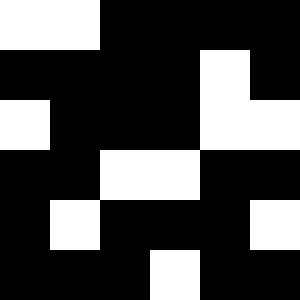[["white", "white", "black", "black", "black", "black"], ["black", "black", "black", "black", "white", "black"], ["white", "black", "black", "black", "white", "white"], ["black", "black", "white", "white", "black", "black"], ["black", "white", "black", "black", "black", "white"], ["black", "black", "black", "white", "black", "black"]]